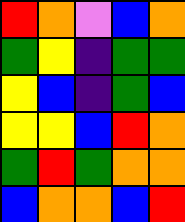[["red", "orange", "violet", "blue", "orange"], ["green", "yellow", "indigo", "green", "green"], ["yellow", "blue", "indigo", "green", "blue"], ["yellow", "yellow", "blue", "red", "orange"], ["green", "red", "green", "orange", "orange"], ["blue", "orange", "orange", "blue", "red"]]